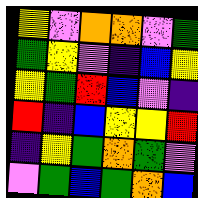[["yellow", "violet", "orange", "orange", "violet", "green"], ["green", "yellow", "violet", "indigo", "blue", "yellow"], ["yellow", "green", "red", "blue", "violet", "indigo"], ["red", "indigo", "blue", "yellow", "yellow", "red"], ["indigo", "yellow", "green", "orange", "green", "violet"], ["violet", "green", "blue", "green", "orange", "blue"]]